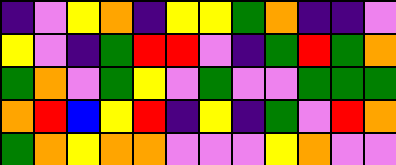[["indigo", "violet", "yellow", "orange", "indigo", "yellow", "yellow", "green", "orange", "indigo", "indigo", "violet"], ["yellow", "violet", "indigo", "green", "red", "red", "violet", "indigo", "green", "red", "green", "orange"], ["green", "orange", "violet", "green", "yellow", "violet", "green", "violet", "violet", "green", "green", "green"], ["orange", "red", "blue", "yellow", "red", "indigo", "yellow", "indigo", "green", "violet", "red", "orange"], ["green", "orange", "yellow", "orange", "orange", "violet", "violet", "violet", "yellow", "orange", "violet", "violet"]]